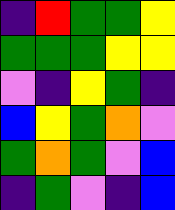[["indigo", "red", "green", "green", "yellow"], ["green", "green", "green", "yellow", "yellow"], ["violet", "indigo", "yellow", "green", "indigo"], ["blue", "yellow", "green", "orange", "violet"], ["green", "orange", "green", "violet", "blue"], ["indigo", "green", "violet", "indigo", "blue"]]